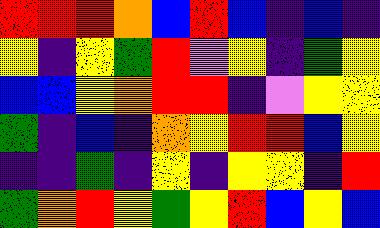[["red", "red", "red", "orange", "blue", "red", "blue", "indigo", "blue", "indigo"], ["yellow", "indigo", "yellow", "green", "red", "violet", "yellow", "indigo", "green", "yellow"], ["blue", "blue", "yellow", "orange", "red", "red", "indigo", "violet", "yellow", "yellow"], ["green", "indigo", "blue", "indigo", "orange", "yellow", "red", "red", "blue", "yellow"], ["indigo", "indigo", "green", "indigo", "yellow", "indigo", "yellow", "yellow", "indigo", "red"], ["green", "orange", "red", "yellow", "green", "yellow", "red", "blue", "yellow", "blue"]]